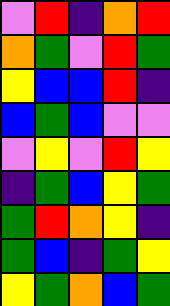[["violet", "red", "indigo", "orange", "red"], ["orange", "green", "violet", "red", "green"], ["yellow", "blue", "blue", "red", "indigo"], ["blue", "green", "blue", "violet", "violet"], ["violet", "yellow", "violet", "red", "yellow"], ["indigo", "green", "blue", "yellow", "green"], ["green", "red", "orange", "yellow", "indigo"], ["green", "blue", "indigo", "green", "yellow"], ["yellow", "green", "orange", "blue", "green"]]